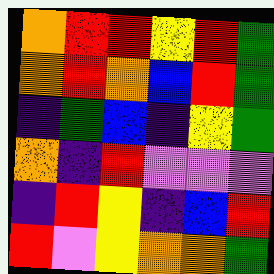[["orange", "red", "red", "yellow", "red", "green"], ["orange", "red", "orange", "blue", "red", "green"], ["indigo", "green", "blue", "indigo", "yellow", "green"], ["orange", "indigo", "red", "violet", "violet", "violet"], ["indigo", "red", "yellow", "indigo", "blue", "red"], ["red", "violet", "yellow", "orange", "orange", "green"]]